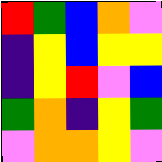[["red", "green", "blue", "orange", "violet"], ["indigo", "yellow", "blue", "yellow", "yellow"], ["indigo", "yellow", "red", "violet", "blue"], ["green", "orange", "indigo", "yellow", "green"], ["violet", "orange", "orange", "yellow", "violet"]]